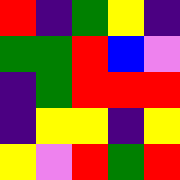[["red", "indigo", "green", "yellow", "indigo"], ["green", "green", "red", "blue", "violet"], ["indigo", "green", "red", "red", "red"], ["indigo", "yellow", "yellow", "indigo", "yellow"], ["yellow", "violet", "red", "green", "red"]]